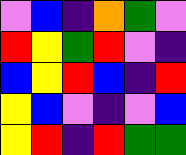[["violet", "blue", "indigo", "orange", "green", "violet"], ["red", "yellow", "green", "red", "violet", "indigo"], ["blue", "yellow", "red", "blue", "indigo", "red"], ["yellow", "blue", "violet", "indigo", "violet", "blue"], ["yellow", "red", "indigo", "red", "green", "green"]]